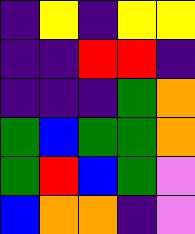[["indigo", "yellow", "indigo", "yellow", "yellow"], ["indigo", "indigo", "red", "red", "indigo"], ["indigo", "indigo", "indigo", "green", "orange"], ["green", "blue", "green", "green", "orange"], ["green", "red", "blue", "green", "violet"], ["blue", "orange", "orange", "indigo", "violet"]]